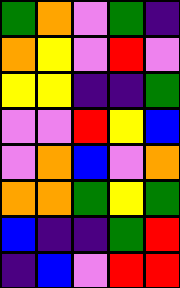[["green", "orange", "violet", "green", "indigo"], ["orange", "yellow", "violet", "red", "violet"], ["yellow", "yellow", "indigo", "indigo", "green"], ["violet", "violet", "red", "yellow", "blue"], ["violet", "orange", "blue", "violet", "orange"], ["orange", "orange", "green", "yellow", "green"], ["blue", "indigo", "indigo", "green", "red"], ["indigo", "blue", "violet", "red", "red"]]